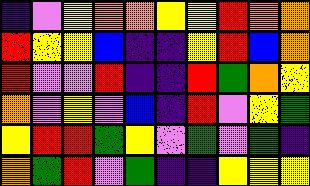[["indigo", "violet", "yellow", "orange", "orange", "yellow", "yellow", "red", "orange", "orange"], ["red", "yellow", "yellow", "blue", "indigo", "indigo", "yellow", "red", "blue", "orange"], ["red", "violet", "violet", "red", "indigo", "indigo", "red", "green", "orange", "yellow"], ["orange", "violet", "yellow", "violet", "blue", "indigo", "red", "violet", "yellow", "green"], ["yellow", "red", "red", "green", "yellow", "violet", "green", "violet", "green", "indigo"], ["orange", "green", "red", "violet", "green", "indigo", "indigo", "yellow", "yellow", "yellow"]]